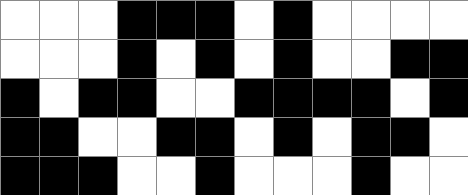[["white", "white", "white", "black", "black", "black", "white", "black", "white", "white", "white", "white"], ["white", "white", "white", "black", "white", "black", "white", "black", "white", "white", "black", "black"], ["black", "white", "black", "black", "white", "white", "black", "black", "black", "black", "white", "black"], ["black", "black", "white", "white", "black", "black", "white", "black", "white", "black", "black", "white"], ["black", "black", "black", "white", "white", "black", "white", "white", "white", "black", "white", "white"]]